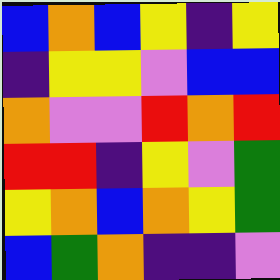[["blue", "orange", "blue", "yellow", "indigo", "yellow"], ["indigo", "yellow", "yellow", "violet", "blue", "blue"], ["orange", "violet", "violet", "red", "orange", "red"], ["red", "red", "indigo", "yellow", "violet", "green"], ["yellow", "orange", "blue", "orange", "yellow", "green"], ["blue", "green", "orange", "indigo", "indigo", "violet"]]